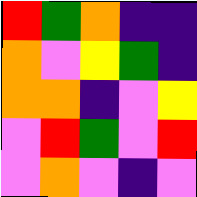[["red", "green", "orange", "indigo", "indigo"], ["orange", "violet", "yellow", "green", "indigo"], ["orange", "orange", "indigo", "violet", "yellow"], ["violet", "red", "green", "violet", "red"], ["violet", "orange", "violet", "indigo", "violet"]]